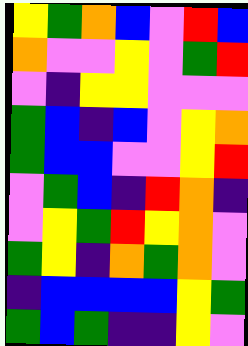[["yellow", "green", "orange", "blue", "violet", "red", "blue"], ["orange", "violet", "violet", "yellow", "violet", "green", "red"], ["violet", "indigo", "yellow", "yellow", "violet", "violet", "violet"], ["green", "blue", "indigo", "blue", "violet", "yellow", "orange"], ["green", "blue", "blue", "violet", "violet", "yellow", "red"], ["violet", "green", "blue", "indigo", "red", "orange", "indigo"], ["violet", "yellow", "green", "red", "yellow", "orange", "violet"], ["green", "yellow", "indigo", "orange", "green", "orange", "violet"], ["indigo", "blue", "blue", "blue", "blue", "yellow", "green"], ["green", "blue", "green", "indigo", "indigo", "yellow", "violet"]]